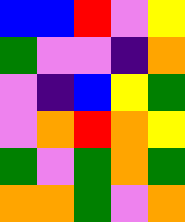[["blue", "blue", "red", "violet", "yellow"], ["green", "violet", "violet", "indigo", "orange"], ["violet", "indigo", "blue", "yellow", "green"], ["violet", "orange", "red", "orange", "yellow"], ["green", "violet", "green", "orange", "green"], ["orange", "orange", "green", "violet", "orange"]]